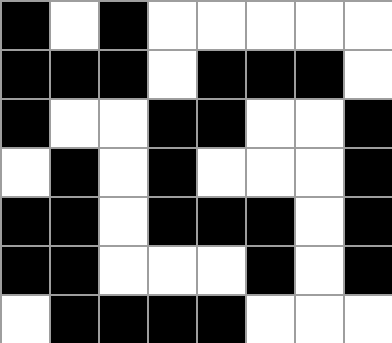[["black", "white", "black", "white", "white", "white", "white", "white"], ["black", "black", "black", "white", "black", "black", "black", "white"], ["black", "white", "white", "black", "black", "white", "white", "black"], ["white", "black", "white", "black", "white", "white", "white", "black"], ["black", "black", "white", "black", "black", "black", "white", "black"], ["black", "black", "white", "white", "white", "black", "white", "black"], ["white", "black", "black", "black", "black", "white", "white", "white"]]